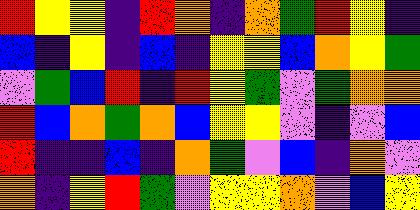[["red", "yellow", "yellow", "indigo", "red", "orange", "indigo", "orange", "green", "red", "yellow", "indigo"], ["blue", "indigo", "yellow", "indigo", "blue", "indigo", "yellow", "yellow", "blue", "orange", "yellow", "green"], ["violet", "green", "blue", "red", "indigo", "red", "yellow", "green", "violet", "green", "orange", "orange"], ["red", "blue", "orange", "green", "orange", "blue", "yellow", "yellow", "violet", "indigo", "violet", "blue"], ["red", "indigo", "indigo", "blue", "indigo", "orange", "green", "violet", "blue", "indigo", "orange", "violet"], ["orange", "indigo", "yellow", "red", "green", "violet", "yellow", "yellow", "orange", "violet", "blue", "yellow"]]